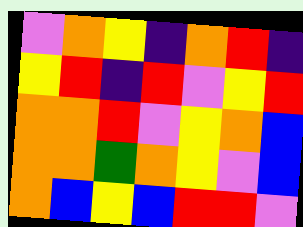[["violet", "orange", "yellow", "indigo", "orange", "red", "indigo"], ["yellow", "red", "indigo", "red", "violet", "yellow", "red"], ["orange", "orange", "red", "violet", "yellow", "orange", "blue"], ["orange", "orange", "green", "orange", "yellow", "violet", "blue"], ["orange", "blue", "yellow", "blue", "red", "red", "violet"]]